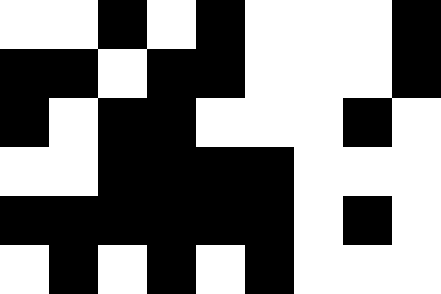[["white", "white", "black", "white", "black", "white", "white", "white", "black"], ["black", "black", "white", "black", "black", "white", "white", "white", "black"], ["black", "white", "black", "black", "white", "white", "white", "black", "white"], ["white", "white", "black", "black", "black", "black", "white", "white", "white"], ["black", "black", "black", "black", "black", "black", "white", "black", "white"], ["white", "black", "white", "black", "white", "black", "white", "white", "white"]]